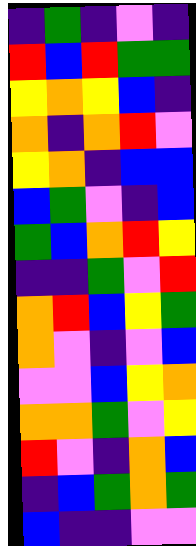[["indigo", "green", "indigo", "violet", "indigo"], ["red", "blue", "red", "green", "green"], ["yellow", "orange", "yellow", "blue", "indigo"], ["orange", "indigo", "orange", "red", "violet"], ["yellow", "orange", "indigo", "blue", "blue"], ["blue", "green", "violet", "indigo", "blue"], ["green", "blue", "orange", "red", "yellow"], ["indigo", "indigo", "green", "violet", "red"], ["orange", "red", "blue", "yellow", "green"], ["orange", "violet", "indigo", "violet", "blue"], ["violet", "violet", "blue", "yellow", "orange"], ["orange", "orange", "green", "violet", "yellow"], ["red", "violet", "indigo", "orange", "blue"], ["indigo", "blue", "green", "orange", "green"], ["blue", "indigo", "indigo", "violet", "violet"]]